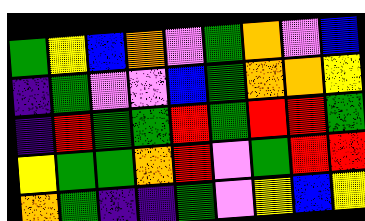[["green", "yellow", "blue", "orange", "violet", "green", "orange", "violet", "blue"], ["indigo", "green", "violet", "violet", "blue", "green", "orange", "orange", "yellow"], ["indigo", "red", "green", "green", "red", "green", "red", "red", "green"], ["yellow", "green", "green", "orange", "red", "violet", "green", "red", "red"], ["orange", "green", "indigo", "indigo", "green", "violet", "yellow", "blue", "yellow"]]